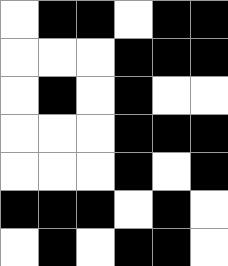[["white", "black", "black", "white", "black", "black"], ["white", "white", "white", "black", "black", "black"], ["white", "black", "white", "black", "white", "white"], ["white", "white", "white", "black", "black", "black"], ["white", "white", "white", "black", "white", "black"], ["black", "black", "black", "white", "black", "white"], ["white", "black", "white", "black", "black", "white"]]